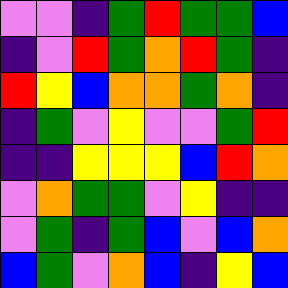[["violet", "violet", "indigo", "green", "red", "green", "green", "blue"], ["indigo", "violet", "red", "green", "orange", "red", "green", "indigo"], ["red", "yellow", "blue", "orange", "orange", "green", "orange", "indigo"], ["indigo", "green", "violet", "yellow", "violet", "violet", "green", "red"], ["indigo", "indigo", "yellow", "yellow", "yellow", "blue", "red", "orange"], ["violet", "orange", "green", "green", "violet", "yellow", "indigo", "indigo"], ["violet", "green", "indigo", "green", "blue", "violet", "blue", "orange"], ["blue", "green", "violet", "orange", "blue", "indigo", "yellow", "blue"]]